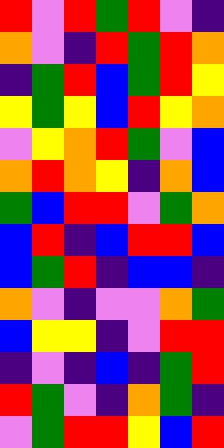[["red", "violet", "red", "green", "red", "violet", "indigo"], ["orange", "violet", "indigo", "red", "green", "red", "orange"], ["indigo", "green", "red", "blue", "green", "red", "yellow"], ["yellow", "green", "yellow", "blue", "red", "yellow", "orange"], ["violet", "yellow", "orange", "red", "green", "violet", "blue"], ["orange", "red", "orange", "yellow", "indigo", "orange", "blue"], ["green", "blue", "red", "red", "violet", "green", "orange"], ["blue", "red", "indigo", "blue", "red", "red", "blue"], ["blue", "green", "red", "indigo", "blue", "blue", "indigo"], ["orange", "violet", "indigo", "violet", "violet", "orange", "green"], ["blue", "yellow", "yellow", "indigo", "violet", "red", "red"], ["indigo", "violet", "indigo", "blue", "indigo", "green", "red"], ["red", "green", "violet", "indigo", "orange", "green", "indigo"], ["violet", "green", "red", "red", "yellow", "blue", "red"]]